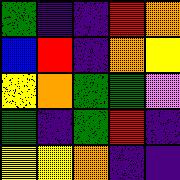[["green", "indigo", "indigo", "red", "orange"], ["blue", "red", "indigo", "orange", "yellow"], ["yellow", "orange", "green", "green", "violet"], ["green", "indigo", "green", "red", "indigo"], ["yellow", "yellow", "orange", "indigo", "indigo"]]